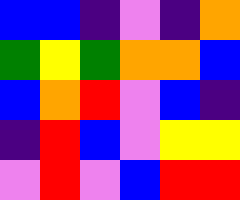[["blue", "blue", "indigo", "violet", "indigo", "orange"], ["green", "yellow", "green", "orange", "orange", "blue"], ["blue", "orange", "red", "violet", "blue", "indigo"], ["indigo", "red", "blue", "violet", "yellow", "yellow"], ["violet", "red", "violet", "blue", "red", "red"]]